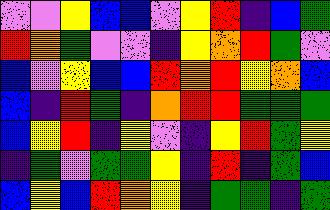[["violet", "violet", "yellow", "blue", "blue", "violet", "yellow", "red", "indigo", "blue", "green"], ["red", "orange", "green", "violet", "violet", "indigo", "yellow", "orange", "red", "green", "violet"], ["blue", "violet", "yellow", "blue", "blue", "red", "orange", "red", "yellow", "orange", "blue"], ["blue", "indigo", "red", "green", "indigo", "orange", "red", "red", "green", "green", "green"], ["blue", "yellow", "red", "indigo", "yellow", "violet", "indigo", "yellow", "red", "green", "yellow"], ["indigo", "green", "violet", "green", "green", "yellow", "indigo", "red", "indigo", "green", "blue"], ["blue", "yellow", "blue", "red", "orange", "yellow", "indigo", "green", "green", "indigo", "green"]]